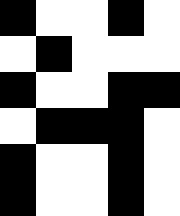[["black", "white", "white", "black", "white"], ["white", "black", "white", "white", "white"], ["black", "white", "white", "black", "black"], ["white", "black", "black", "black", "white"], ["black", "white", "white", "black", "white"], ["black", "white", "white", "black", "white"]]